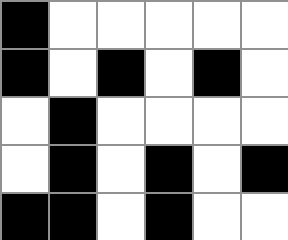[["black", "white", "white", "white", "white", "white"], ["black", "white", "black", "white", "black", "white"], ["white", "black", "white", "white", "white", "white"], ["white", "black", "white", "black", "white", "black"], ["black", "black", "white", "black", "white", "white"]]